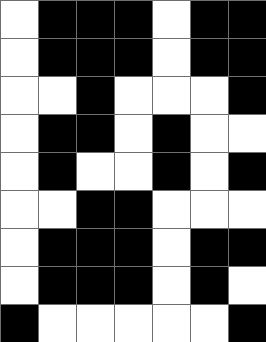[["white", "black", "black", "black", "white", "black", "black"], ["white", "black", "black", "black", "white", "black", "black"], ["white", "white", "black", "white", "white", "white", "black"], ["white", "black", "black", "white", "black", "white", "white"], ["white", "black", "white", "white", "black", "white", "black"], ["white", "white", "black", "black", "white", "white", "white"], ["white", "black", "black", "black", "white", "black", "black"], ["white", "black", "black", "black", "white", "black", "white"], ["black", "white", "white", "white", "white", "white", "black"]]